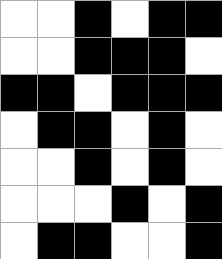[["white", "white", "black", "white", "black", "black"], ["white", "white", "black", "black", "black", "white"], ["black", "black", "white", "black", "black", "black"], ["white", "black", "black", "white", "black", "white"], ["white", "white", "black", "white", "black", "white"], ["white", "white", "white", "black", "white", "black"], ["white", "black", "black", "white", "white", "black"]]